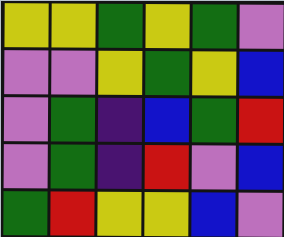[["yellow", "yellow", "green", "yellow", "green", "violet"], ["violet", "violet", "yellow", "green", "yellow", "blue"], ["violet", "green", "indigo", "blue", "green", "red"], ["violet", "green", "indigo", "red", "violet", "blue"], ["green", "red", "yellow", "yellow", "blue", "violet"]]